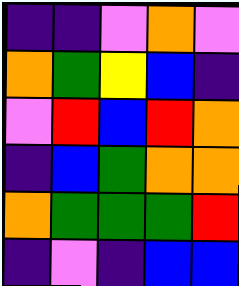[["indigo", "indigo", "violet", "orange", "violet"], ["orange", "green", "yellow", "blue", "indigo"], ["violet", "red", "blue", "red", "orange"], ["indigo", "blue", "green", "orange", "orange"], ["orange", "green", "green", "green", "red"], ["indigo", "violet", "indigo", "blue", "blue"]]